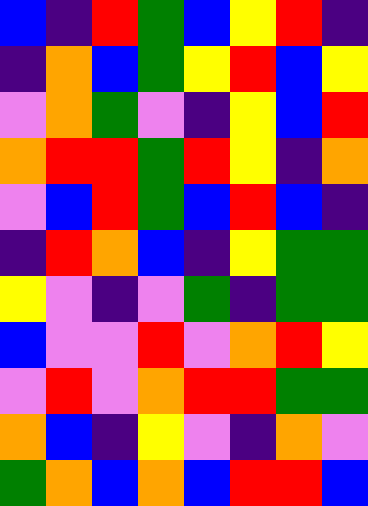[["blue", "indigo", "red", "green", "blue", "yellow", "red", "indigo"], ["indigo", "orange", "blue", "green", "yellow", "red", "blue", "yellow"], ["violet", "orange", "green", "violet", "indigo", "yellow", "blue", "red"], ["orange", "red", "red", "green", "red", "yellow", "indigo", "orange"], ["violet", "blue", "red", "green", "blue", "red", "blue", "indigo"], ["indigo", "red", "orange", "blue", "indigo", "yellow", "green", "green"], ["yellow", "violet", "indigo", "violet", "green", "indigo", "green", "green"], ["blue", "violet", "violet", "red", "violet", "orange", "red", "yellow"], ["violet", "red", "violet", "orange", "red", "red", "green", "green"], ["orange", "blue", "indigo", "yellow", "violet", "indigo", "orange", "violet"], ["green", "orange", "blue", "orange", "blue", "red", "red", "blue"]]